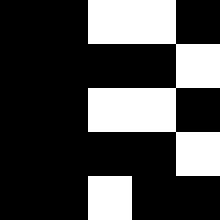[["black", "black", "white", "white", "black"], ["black", "black", "black", "black", "white"], ["black", "black", "white", "white", "black"], ["black", "black", "black", "black", "white"], ["black", "black", "white", "black", "black"]]